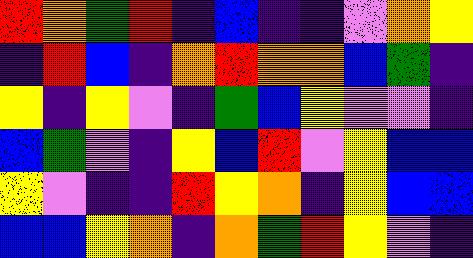[["red", "orange", "green", "red", "indigo", "blue", "indigo", "indigo", "violet", "orange", "yellow"], ["indigo", "red", "blue", "indigo", "orange", "red", "orange", "orange", "blue", "green", "indigo"], ["yellow", "indigo", "yellow", "violet", "indigo", "green", "blue", "yellow", "violet", "violet", "indigo"], ["blue", "green", "violet", "indigo", "yellow", "blue", "red", "violet", "yellow", "blue", "blue"], ["yellow", "violet", "indigo", "indigo", "red", "yellow", "orange", "indigo", "yellow", "blue", "blue"], ["blue", "blue", "yellow", "orange", "indigo", "orange", "green", "red", "yellow", "violet", "indigo"]]